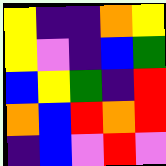[["yellow", "indigo", "indigo", "orange", "yellow"], ["yellow", "violet", "indigo", "blue", "green"], ["blue", "yellow", "green", "indigo", "red"], ["orange", "blue", "red", "orange", "red"], ["indigo", "blue", "violet", "red", "violet"]]